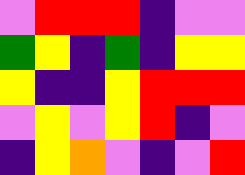[["violet", "red", "red", "red", "indigo", "violet", "violet"], ["green", "yellow", "indigo", "green", "indigo", "yellow", "yellow"], ["yellow", "indigo", "indigo", "yellow", "red", "red", "red"], ["violet", "yellow", "violet", "yellow", "red", "indigo", "violet"], ["indigo", "yellow", "orange", "violet", "indigo", "violet", "red"]]